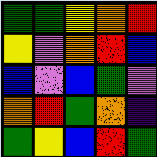[["green", "green", "yellow", "orange", "red"], ["yellow", "violet", "orange", "red", "blue"], ["blue", "violet", "blue", "green", "violet"], ["orange", "red", "green", "orange", "indigo"], ["green", "yellow", "blue", "red", "green"]]